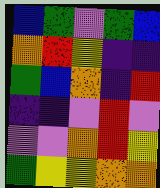[["blue", "green", "violet", "green", "blue"], ["orange", "red", "yellow", "indigo", "indigo"], ["green", "blue", "orange", "indigo", "red"], ["indigo", "indigo", "violet", "red", "violet"], ["violet", "violet", "orange", "red", "yellow"], ["green", "yellow", "yellow", "orange", "orange"]]